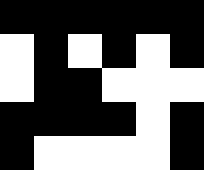[["black", "black", "black", "black", "black", "black"], ["white", "black", "white", "black", "white", "black"], ["white", "black", "black", "white", "white", "white"], ["black", "black", "black", "black", "white", "black"], ["black", "white", "white", "white", "white", "black"]]